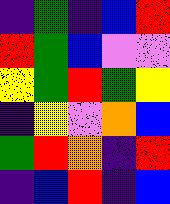[["indigo", "green", "indigo", "blue", "red"], ["red", "green", "blue", "violet", "violet"], ["yellow", "green", "red", "green", "yellow"], ["indigo", "yellow", "violet", "orange", "blue"], ["green", "red", "orange", "indigo", "red"], ["indigo", "blue", "red", "indigo", "blue"]]